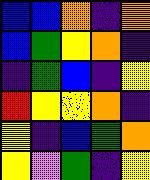[["blue", "blue", "orange", "indigo", "orange"], ["blue", "green", "yellow", "orange", "indigo"], ["indigo", "green", "blue", "indigo", "yellow"], ["red", "yellow", "yellow", "orange", "indigo"], ["yellow", "indigo", "blue", "green", "orange"], ["yellow", "violet", "green", "indigo", "yellow"]]